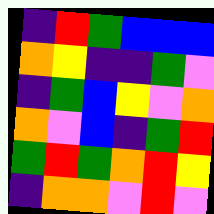[["indigo", "red", "green", "blue", "blue", "blue"], ["orange", "yellow", "indigo", "indigo", "green", "violet"], ["indigo", "green", "blue", "yellow", "violet", "orange"], ["orange", "violet", "blue", "indigo", "green", "red"], ["green", "red", "green", "orange", "red", "yellow"], ["indigo", "orange", "orange", "violet", "red", "violet"]]